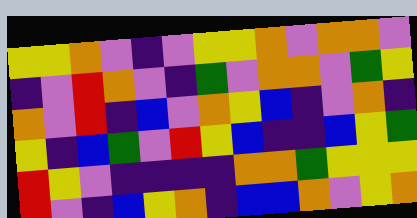[["yellow", "yellow", "orange", "violet", "indigo", "violet", "yellow", "yellow", "orange", "violet", "orange", "orange", "violet"], ["indigo", "violet", "red", "orange", "violet", "indigo", "green", "violet", "orange", "orange", "violet", "green", "yellow"], ["orange", "violet", "red", "indigo", "blue", "violet", "orange", "yellow", "blue", "indigo", "violet", "orange", "indigo"], ["yellow", "indigo", "blue", "green", "violet", "red", "yellow", "blue", "indigo", "indigo", "blue", "yellow", "green"], ["red", "yellow", "violet", "indigo", "indigo", "indigo", "indigo", "orange", "orange", "green", "yellow", "yellow", "yellow"], ["red", "violet", "indigo", "blue", "yellow", "orange", "indigo", "blue", "blue", "orange", "violet", "yellow", "orange"]]